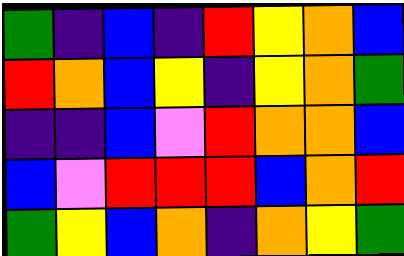[["green", "indigo", "blue", "indigo", "red", "yellow", "orange", "blue"], ["red", "orange", "blue", "yellow", "indigo", "yellow", "orange", "green"], ["indigo", "indigo", "blue", "violet", "red", "orange", "orange", "blue"], ["blue", "violet", "red", "red", "red", "blue", "orange", "red"], ["green", "yellow", "blue", "orange", "indigo", "orange", "yellow", "green"]]